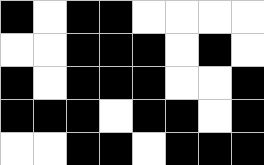[["black", "white", "black", "black", "white", "white", "white", "white"], ["white", "white", "black", "black", "black", "white", "black", "white"], ["black", "white", "black", "black", "black", "white", "white", "black"], ["black", "black", "black", "white", "black", "black", "white", "black"], ["white", "white", "black", "black", "white", "black", "black", "black"]]